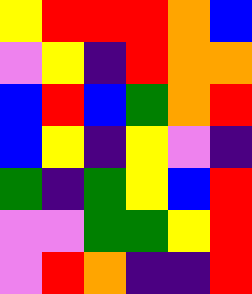[["yellow", "red", "red", "red", "orange", "blue"], ["violet", "yellow", "indigo", "red", "orange", "orange"], ["blue", "red", "blue", "green", "orange", "red"], ["blue", "yellow", "indigo", "yellow", "violet", "indigo"], ["green", "indigo", "green", "yellow", "blue", "red"], ["violet", "violet", "green", "green", "yellow", "red"], ["violet", "red", "orange", "indigo", "indigo", "red"]]